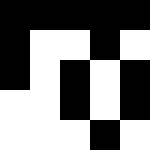[["black", "black", "black", "black", "black"], ["black", "white", "white", "black", "white"], ["black", "white", "black", "white", "black"], ["white", "white", "black", "white", "black"], ["white", "white", "white", "black", "white"]]